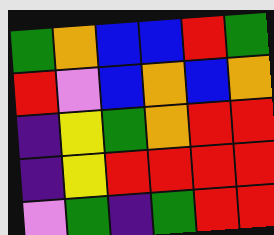[["green", "orange", "blue", "blue", "red", "green"], ["red", "violet", "blue", "orange", "blue", "orange"], ["indigo", "yellow", "green", "orange", "red", "red"], ["indigo", "yellow", "red", "red", "red", "red"], ["violet", "green", "indigo", "green", "red", "red"]]